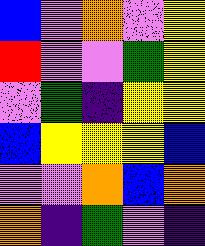[["blue", "violet", "orange", "violet", "yellow"], ["red", "violet", "violet", "green", "yellow"], ["violet", "green", "indigo", "yellow", "yellow"], ["blue", "yellow", "yellow", "yellow", "blue"], ["violet", "violet", "orange", "blue", "orange"], ["orange", "indigo", "green", "violet", "indigo"]]